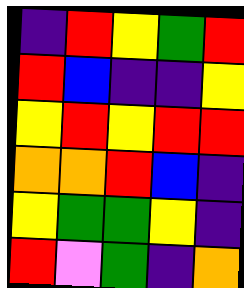[["indigo", "red", "yellow", "green", "red"], ["red", "blue", "indigo", "indigo", "yellow"], ["yellow", "red", "yellow", "red", "red"], ["orange", "orange", "red", "blue", "indigo"], ["yellow", "green", "green", "yellow", "indigo"], ["red", "violet", "green", "indigo", "orange"]]